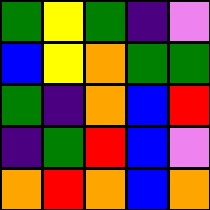[["green", "yellow", "green", "indigo", "violet"], ["blue", "yellow", "orange", "green", "green"], ["green", "indigo", "orange", "blue", "red"], ["indigo", "green", "red", "blue", "violet"], ["orange", "red", "orange", "blue", "orange"]]